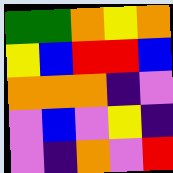[["green", "green", "orange", "yellow", "orange"], ["yellow", "blue", "red", "red", "blue"], ["orange", "orange", "orange", "indigo", "violet"], ["violet", "blue", "violet", "yellow", "indigo"], ["violet", "indigo", "orange", "violet", "red"]]